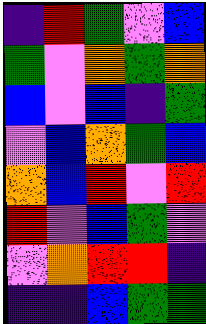[["indigo", "red", "green", "violet", "blue"], ["green", "violet", "orange", "green", "orange"], ["blue", "violet", "blue", "indigo", "green"], ["violet", "blue", "orange", "green", "blue"], ["orange", "blue", "red", "violet", "red"], ["red", "violet", "blue", "green", "violet"], ["violet", "orange", "red", "red", "indigo"], ["indigo", "indigo", "blue", "green", "green"]]